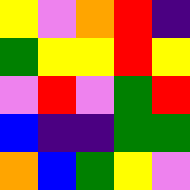[["yellow", "violet", "orange", "red", "indigo"], ["green", "yellow", "yellow", "red", "yellow"], ["violet", "red", "violet", "green", "red"], ["blue", "indigo", "indigo", "green", "green"], ["orange", "blue", "green", "yellow", "violet"]]